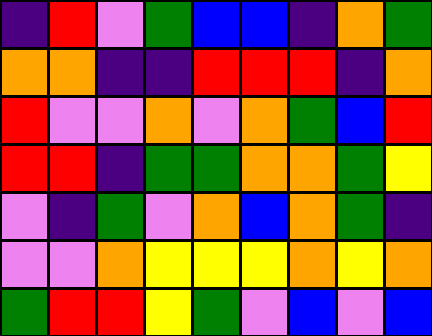[["indigo", "red", "violet", "green", "blue", "blue", "indigo", "orange", "green"], ["orange", "orange", "indigo", "indigo", "red", "red", "red", "indigo", "orange"], ["red", "violet", "violet", "orange", "violet", "orange", "green", "blue", "red"], ["red", "red", "indigo", "green", "green", "orange", "orange", "green", "yellow"], ["violet", "indigo", "green", "violet", "orange", "blue", "orange", "green", "indigo"], ["violet", "violet", "orange", "yellow", "yellow", "yellow", "orange", "yellow", "orange"], ["green", "red", "red", "yellow", "green", "violet", "blue", "violet", "blue"]]